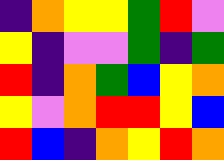[["indigo", "orange", "yellow", "yellow", "green", "red", "violet"], ["yellow", "indigo", "violet", "violet", "green", "indigo", "green"], ["red", "indigo", "orange", "green", "blue", "yellow", "orange"], ["yellow", "violet", "orange", "red", "red", "yellow", "blue"], ["red", "blue", "indigo", "orange", "yellow", "red", "orange"]]